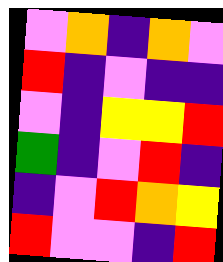[["violet", "orange", "indigo", "orange", "violet"], ["red", "indigo", "violet", "indigo", "indigo"], ["violet", "indigo", "yellow", "yellow", "red"], ["green", "indigo", "violet", "red", "indigo"], ["indigo", "violet", "red", "orange", "yellow"], ["red", "violet", "violet", "indigo", "red"]]